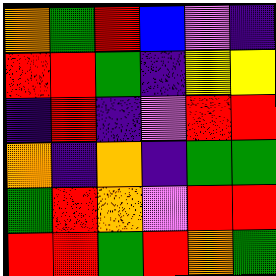[["orange", "green", "red", "blue", "violet", "indigo"], ["red", "red", "green", "indigo", "yellow", "yellow"], ["indigo", "red", "indigo", "violet", "red", "red"], ["orange", "indigo", "orange", "indigo", "green", "green"], ["green", "red", "orange", "violet", "red", "red"], ["red", "red", "green", "red", "orange", "green"]]